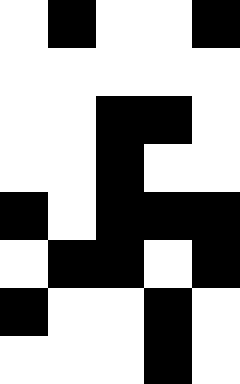[["white", "black", "white", "white", "black"], ["white", "white", "white", "white", "white"], ["white", "white", "black", "black", "white"], ["white", "white", "black", "white", "white"], ["black", "white", "black", "black", "black"], ["white", "black", "black", "white", "black"], ["black", "white", "white", "black", "white"], ["white", "white", "white", "black", "white"]]